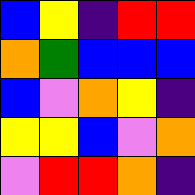[["blue", "yellow", "indigo", "red", "red"], ["orange", "green", "blue", "blue", "blue"], ["blue", "violet", "orange", "yellow", "indigo"], ["yellow", "yellow", "blue", "violet", "orange"], ["violet", "red", "red", "orange", "indigo"]]